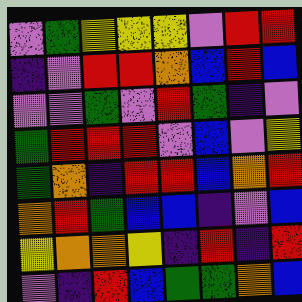[["violet", "green", "yellow", "yellow", "yellow", "violet", "red", "red"], ["indigo", "violet", "red", "red", "orange", "blue", "red", "blue"], ["violet", "violet", "green", "violet", "red", "green", "indigo", "violet"], ["green", "red", "red", "red", "violet", "blue", "violet", "yellow"], ["green", "orange", "indigo", "red", "red", "blue", "orange", "red"], ["orange", "red", "green", "blue", "blue", "indigo", "violet", "blue"], ["yellow", "orange", "orange", "yellow", "indigo", "red", "indigo", "red"], ["violet", "indigo", "red", "blue", "green", "green", "orange", "blue"]]